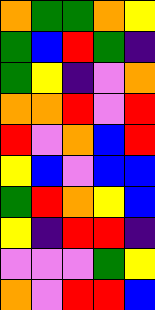[["orange", "green", "green", "orange", "yellow"], ["green", "blue", "red", "green", "indigo"], ["green", "yellow", "indigo", "violet", "orange"], ["orange", "orange", "red", "violet", "red"], ["red", "violet", "orange", "blue", "red"], ["yellow", "blue", "violet", "blue", "blue"], ["green", "red", "orange", "yellow", "blue"], ["yellow", "indigo", "red", "red", "indigo"], ["violet", "violet", "violet", "green", "yellow"], ["orange", "violet", "red", "red", "blue"]]